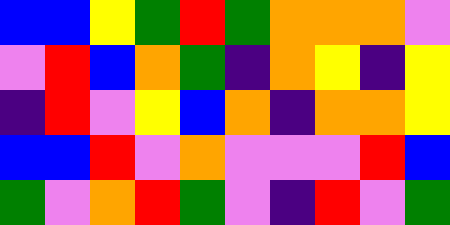[["blue", "blue", "yellow", "green", "red", "green", "orange", "orange", "orange", "violet"], ["violet", "red", "blue", "orange", "green", "indigo", "orange", "yellow", "indigo", "yellow"], ["indigo", "red", "violet", "yellow", "blue", "orange", "indigo", "orange", "orange", "yellow"], ["blue", "blue", "red", "violet", "orange", "violet", "violet", "violet", "red", "blue"], ["green", "violet", "orange", "red", "green", "violet", "indigo", "red", "violet", "green"]]